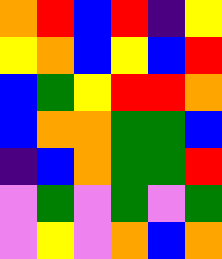[["orange", "red", "blue", "red", "indigo", "yellow"], ["yellow", "orange", "blue", "yellow", "blue", "red"], ["blue", "green", "yellow", "red", "red", "orange"], ["blue", "orange", "orange", "green", "green", "blue"], ["indigo", "blue", "orange", "green", "green", "red"], ["violet", "green", "violet", "green", "violet", "green"], ["violet", "yellow", "violet", "orange", "blue", "orange"]]